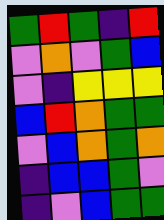[["green", "red", "green", "indigo", "red"], ["violet", "orange", "violet", "green", "blue"], ["violet", "indigo", "yellow", "yellow", "yellow"], ["blue", "red", "orange", "green", "green"], ["violet", "blue", "orange", "green", "orange"], ["indigo", "blue", "blue", "green", "violet"], ["indigo", "violet", "blue", "green", "green"]]